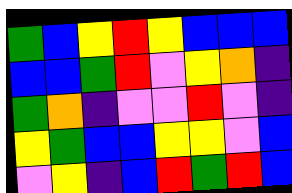[["green", "blue", "yellow", "red", "yellow", "blue", "blue", "blue"], ["blue", "blue", "green", "red", "violet", "yellow", "orange", "indigo"], ["green", "orange", "indigo", "violet", "violet", "red", "violet", "indigo"], ["yellow", "green", "blue", "blue", "yellow", "yellow", "violet", "blue"], ["violet", "yellow", "indigo", "blue", "red", "green", "red", "blue"]]